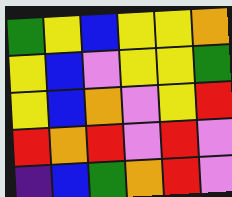[["green", "yellow", "blue", "yellow", "yellow", "orange"], ["yellow", "blue", "violet", "yellow", "yellow", "green"], ["yellow", "blue", "orange", "violet", "yellow", "red"], ["red", "orange", "red", "violet", "red", "violet"], ["indigo", "blue", "green", "orange", "red", "violet"]]